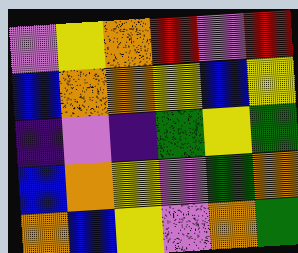[["violet", "yellow", "orange", "red", "violet", "red"], ["blue", "orange", "orange", "yellow", "blue", "yellow"], ["indigo", "violet", "indigo", "green", "yellow", "green"], ["blue", "orange", "yellow", "violet", "green", "orange"], ["orange", "blue", "yellow", "violet", "orange", "green"]]